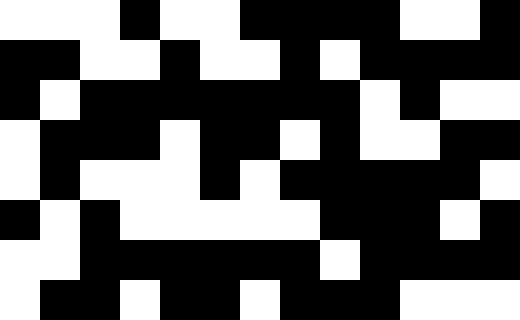[["white", "white", "white", "black", "white", "white", "black", "black", "black", "black", "white", "white", "black"], ["black", "black", "white", "white", "black", "white", "white", "black", "white", "black", "black", "black", "black"], ["black", "white", "black", "black", "black", "black", "black", "black", "black", "white", "black", "white", "white"], ["white", "black", "black", "black", "white", "black", "black", "white", "black", "white", "white", "black", "black"], ["white", "black", "white", "white", "white", "black", "white", "black", "black", "black", "black", "black", "white"], ["black", "white", "black", "white", "white", "white", "white", "white", "black", "black", "black", "white", "black"], ["white", "white", "black", "black", "black", "black", "black", "black", "white", "black", "black", "black", "black"], ["white", "black", "black", "white", "black", "black", "white", "black", "black", "black", "white", "white", "white"]]